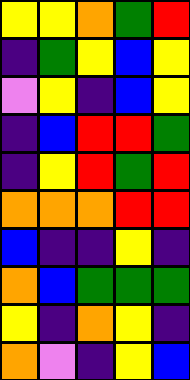[["yellow", "yellow", "orange", "green", "red"], ["indigo", "green", "yellow", "blue", "yellow"], ["violet", "yellow", "indigo", "blue", "yellow"], ["indigo", "blue", "red", "red", "green"], ["indigo", "yellow", "red", "green", "red"], ["orange", "orange", "orange", "red", "red"], ["blue", "indigo", "indigo", "yellow", "indigo"], ["orange", "blue", "green", "green", "green"], ["yellow", "indigo", "orange", "yellow", "indigo"], ["orange", "violet", "indigo", "yellow", "blue"]]